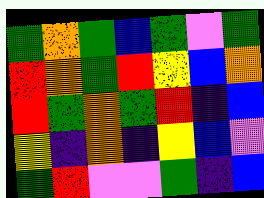[["green", "orange", "green", "blue", "green", "violet", "green"], ["red", "orange", "green", "red", "yellow", "blue", "orange"], ["red", "green", "orange", "green", "red", "indigo", "blue"], ["yellow", "indigo", "orange", "indigo", "yellow", "blue", "violet"], ["green", "red", "violet", "violet", "green", "indigo", "blue"]]